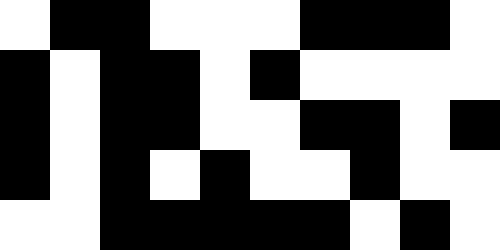[["white", "black", "black", "white", "white", "white", "black", "black", "black", "white"], ["black", "white", "black", "black", "white", "black", "white", "white", "white", "white"], ["black", "white", "black", "black", "white", "white", "black", "black", "white", "black"], ["black", "white", "black", "white", "black", "white", "white", "black", "white", "white"], ["white", "white", "black", "black", "black", "black", "black", "white", "black", "white"]]